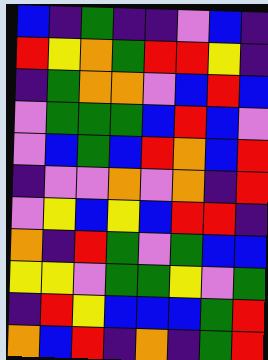[["blue", "indigo", "green", "indigo", "indigo", "violet", "blue", "indigo"], ["red", "yellow", "orange", "green", "red", "red", "yellow", "indigo"], ["indigo", "green", "orange", "orange", "violet", "blue", "red", "blue"], ["violet", "green", "green", "green", "blue", "red", "blue", "violet"], ["violet", "blue", "green", "blue", "red", "orange", "blue", "red"], ["indigo", "violet", "violet", "orange", "violet", "orange", "indigo", "red"], ["violet", "yellow", "blue", "yellow", "blue", "red", "red", "indigo"], ["orange", "indigo", "red", "green", "violet", "green", "blue", "blue"], ["yellow", "yellow", "violet", "green", "green", "yellow", "violet", "green"], ["indigo", "red", "yellow", "blue", "blue", "blue", "green", "red"], ["orange", "blue", "red", "indigo", "orange", "indigo", "green", "red"]]